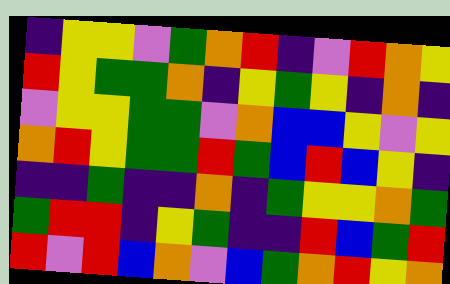[["indigo", "yellow", "yellow", "violet", "green", "orange", "red", "indigo", "violet", "red", "orange", "yellow"], ["red", "yellow", "green", "green", "orange", "indigo", "yellow", "green", "yellow", "indigo", "orange", "indigo"], ["violet", "yellow", "yellow", "green", "green", "violet", "orange", "blue", "blue", "yellow", "violet", "yellow"], ["orange", "red", "yellow", "green", "green", "red", "green", "blue", "red", "blue", "yellow", "indigo"], ["indigo", "indigo", "green", "indigo", "indigo", "orange", "indigo", "green", "yellow", "yellow", "orange", "green"], ["green", "red", "red", "indigo", "yellow", "green", "indigo", "indigo", "red", "blue", "green", "red"], ["red", "violet", "red", "blue", "orange", "violet", "blue", "green", "orange", "red", "yellow", "orange"]]